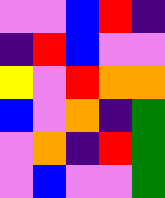[["violet", "violet", "blue", "red", "indigo"], ["indigo", "red", "blue", "violet", "violet"], ["yellow", "violet", "red", "orange", "orange"], ["blue", "violet", "orange", "indigo", "green"], ["violet", "orange", "indigo", "red", "green"], ["violet", "blue", "violet", "violet", "green"]]